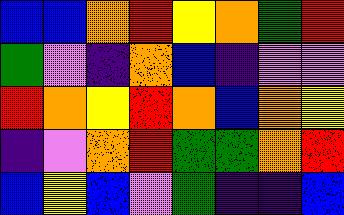[["blue", "blue", "orange", "red", "yellow", "orange", "green", "red"], ["green", "violet", "indigo", "orange", "blue", "indigo", "violet", "violet"], ["red", "orange", "yellow", "red", "orange", "blue", "orange", "yellow"], ["indigo", "violet", "orange", "red", "green", "green", "orange", "red"], ["blue", "yellow", "blue", "violet", "green", "indigo", "indigo", "blue"]]